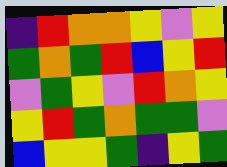[["indigo", "red", "orange", "orange", "yellow", "violet", "yellow"], ["green", "orange", "green", "red", "blue", "yellow", "red"], ["violet", "green", "yellow", "violet", "red", "orange", "yellow"], ["yellow", "red", "green", "orange", "green", "green", "violet"], ["blue", "yellow", "yellow", "green", "indigo", "yellow", "green"]]